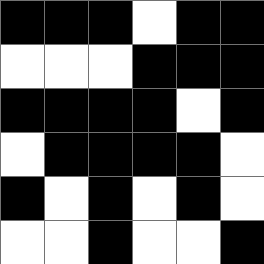[["black", "black", "black", "white", "black", "black"], ["white", "white", "white", "black", "black", "black"], ["black", "black", "black", "black", "white", "black"], ["white", "black", "black", "black", "black", "white"], ["black", "white", "black", "white", "black", "white"], ["white", "white", "black", "white", "white", "black"]]